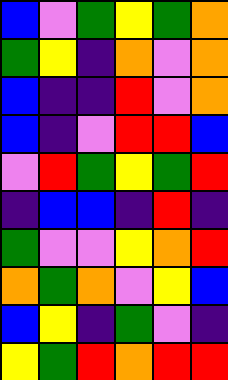[["blue", "violet", "green", "yellow", "green", "orange"], ["green", "yellow", "indigo", "orange", "violet", "orange"], ["blue", "indigo", "indigo", "red", "violet", "orange"], ["blue", "indigo", "violet", "red", "red", "blue"], ["violet", "red", "green", "yellow", "green", "red"], ["indigo", "blue", "blue", "indigo", "red", "indigo"], ["green", "violet", "violet", "yellow", "orange", "red"], ["orange", "green", "orange", "violet", "yellow", "blue"], ["blue", "yellow", "indigo", "green", "violet", "indigo"], ["yellow", "green", "red", "orange", "red", "red"]]